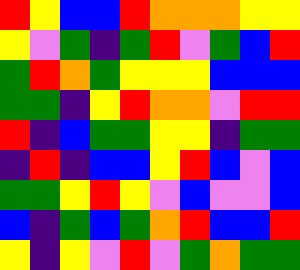[["red", "yellow", "blue", "blue", "red", "orange", "orange", "orange", "yellow", "yellow"], ["yellow", "violet", "green", "indigo", "green", "red", "violet", "green", "blue", "red"], ["green", "red", "orange", "green", "yellow", "yellow", "yellow", "blue", "blue", "blue"], ["green", "green", "indigo", "yellow", "red", "orange", "orange", "violet", "red", "red"], ["red", "indigo", "blue", "green", "green", "yellow", "yellow", "indigo", "green", "green"], ["indigo", "red", "indigo", "blue", "blue", "yellow", "red", "blue", "violet", "blue"], ["green", "green", "yellow", "red", "yellow", "violet", "blue", "violet", "violet", "blue"], ["blue", "indigo", "green", "blue", "green", "orange", "red", "blue", "blue", "red"], ["yellow", "indigo", "yellow", "violet", "red", "violet", "green", "orange", "green", "green"]]